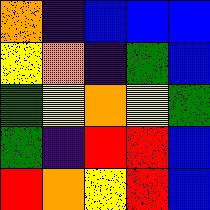[["orange", "indigo", "blue", "blue", "blue"], ["yellow", "orange", "indigo", "green", "blue"], ["green", "yellow", "orange", "yellow", "green"], ["green", "indigo", "red", "red", "blue"], ["red", "orange", "yellow", "red", "blue"]]